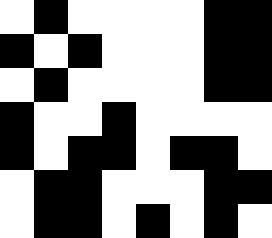[["white", "black", "white", "white", "white", "white", "black", "black"], ["black", "white", "black", "white", "white", "white", "black", "black"], ["white", "black", "white", "white", "white", "white", "black", "black"], ["black", "white", "white", "black", "white", "white", "white", "white"], ["black", "white", "black", "black", "white", "black", "black", "white"], ["white", "black", "black", "white", "white", "white", "black", "black"], ["white", "black", "black", "white", "black", "white", "black", "white"]]